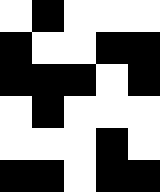[["white", "black", "white", "white", "white"], ["black", "white", "white", "black", "black"], ["black", "black", "black", "white", "black"], ["white", "black", "white", "white", "white"], ["white", "white", "white", "black", "white"], ["black", "black", "white", "black", "black"]]